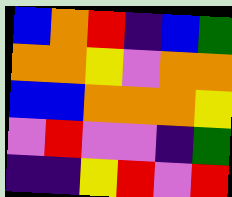[["blue", "orange", "red", "indigo", "blue", "green"], ["orange", "orange", "yellow", "violet", "orange", "orange"], ["blue", "blue", "orange", "orange", "orange", "yellow"], ["violet", "red", "violet", "violet", "indigo", "green"], ["indigo", "indigo", "yellow", "red", "violet", "red"]]